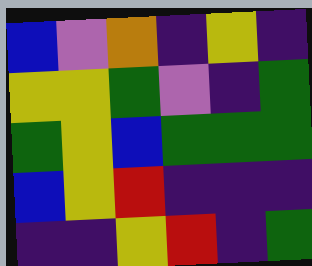[["blue", "violet", "orange", "indigo", "yellow", "indigo"], ["yellow", "yellow", "green", "violet", "indigo", "green"], ["green", "yellow", "blue", "green", "green", "green"], ["blue", "yellow", "red", "indigo", "indigo", "indigo"], ["indigo", "indigo", "yellow", "red", "indigo", "green"]]